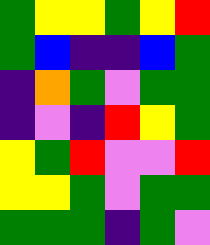[["green", "yellow", "yellow", "green", "yellow", "red"], ["green", "blue", "indigo", "indigo", "blue", "green"], ["indigo", "orange", "green", "violet", "green", "green"], ["indigo", "violet", "indigo", "red", "yellow", "green"], ["yellow", "green", "red", "violet", "violet", "red"], ["yellow", "yellow", "green", "violet", "green", "green"], ["green", "green", "green", "indigo", "green", "violet"]]